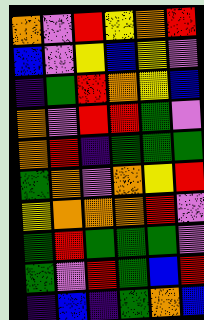[["orange", "violet", "red", "yellow", "orange", "red"], ["blue", "violet", "yellow", "blue", "yellow", "violet"], ["indigo", "green", "red", "orange", "yellow", "blue"], ["orange", "violet", "red", "red", "green", "violet"], ["orange", "red", "indigo", "green", "green", "green"], ["green", "orange", "violet", "orange", "yellow", "red"], ["yellow", "orange", "orange", "orange", "red", "violet"], ["green", "red", "green", "green", "green", "violet"], ["green", "violet", "red", "green", "blue", "red"], ["indigo", "blue", "indigo", "green", "orange", "blue"]]